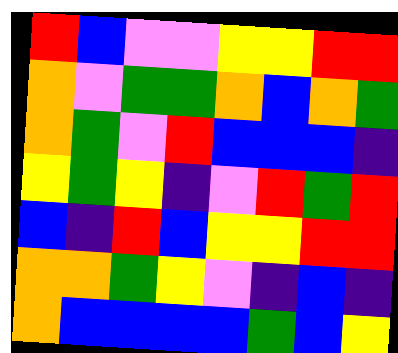[["red", "blue", "violet", "violet", "yellow", "yellow", "red", "red"], ["orange", "violet", "green", "green", "orange", "blue", "orange", "green"], ["orange", "green", "violet", "red", "blue", "blue", "blue", "indigo"], ["yellow", "green", "yellow", "indigo", "violet", "red", "green", "red"], ["blue", "indigo", "red", "blue", "yellow", "yellow", "red", "red"], ["orange", "orange", "green", "yellow", "violet", "indigo", "blue", "indigo"], ["orange", "blue", "blue", "blue", "blue", "green", "blue", "yellow"]]